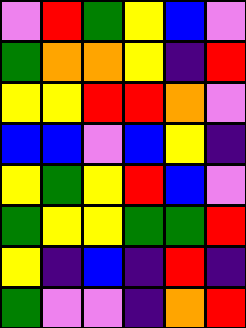[["violet", "red", "green", "yellow", "blue", "violet"], ["green", "orange", "orange", "yellow", "indigo", "red"], ["yellow", "yellow", "red", "red", "orange", "violet"], ["blue", "blue", "violet", "blue", "yellow", "indigo"], ["yellow", "green", "yellow", "red", "blue", "violet"], ["green", "yellow", "yellow", "green", "green", "red"], ["yellow", "indigo", "blue", "indigo", "red", "indigo"], ["green", "violet", "violet", "indigo", "orange", "red"]]